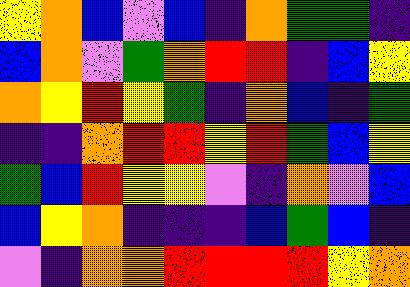[["yellow", "orange", "blue", "violet", "blue", "indigo", "orange", "green", "green", "indigo"], ["blue", "orange", "violet", "green", "orange", "red", "red", "indigo", "blue", "yellow"], ["orange", "yellow", "red", "yellow", "green", "indigo", "orange", "blue", "indigo", "green"], ["indigo", "indigo", "orange", "red", "red", "yellow", "red", "green", "blue", "yellow"], ["green", "blue", "red", "yellow", "yellow", "violet", "indigo", "orange", "violet", "blue"], ["blue", "yellow", "orange", "indigo", "indigo", "indigo", "blue", "green", "blue", "indigo"], ["violet", "indigo", "orange", "orange", "red", "red", "red", "red", "yellow", "orange"]]